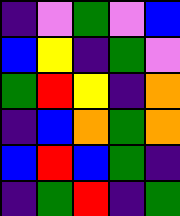[["indigo", "violet", "green", "violet", "blue"], ["blue", "yellow", "indigo", "green", "violet"], ["green", "red", "yellow", "indigo", "orange"], ["indigo", "blue", "orange", "green", "orange"], ["blue", "red", "blue", "green", "indigo"], ["indigo", "green", "red", "indigo", "green"]]